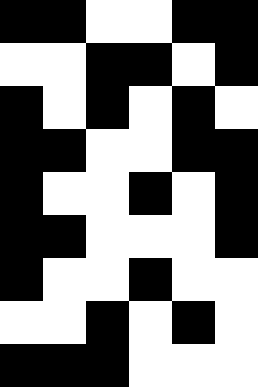[["black", "black", "white", "white", "black", "black"], ["white", "white", "black", "black", "white", "black"], ["black", "white", "black", "white", "black", "white"], ["black", "black", "white", "white", "black", "black"], ["black", "white", "white", "black", "white", "black"], ["black", "black", "white", "white", "white", "black"], ["black", "white", "white", "black", "white", "white"], ["white", "white", "black", "white", "black", "white"], ["black", "black", "black", "white", "white", "white"]]